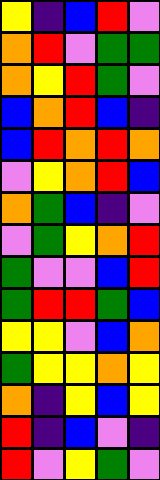[["yellow", "indigo", "blue", "red", "violet"], ["orange", "red", "violet", "green", "green"], ["orange", "yellow", "red", "green", "violet"], ["blue", "orange", "red", "blue", "indigo"], ["blue", "red", "orange", "red", "orange"], ["violet", "yellow", "orange", "red", "blue"], ["orange", "green", "blue", "indigo", "violet"], ["violet", "green", "yellow", "orange", "red"], ["green", "violet", "violet", "blue", "red"], ["green", "red", "red", "green", "blue"], ["yellow", "yellow", "violet", "blue", "orange"], ["green", "yellow", "yellow", "orange", "yellow"], ["orange", "indigo", "yellow", "blue", "yellow"], ["red", "indigo", "blue", "violet", "indigo"], ["red", "violet", "yellow", "green", "violet"]]